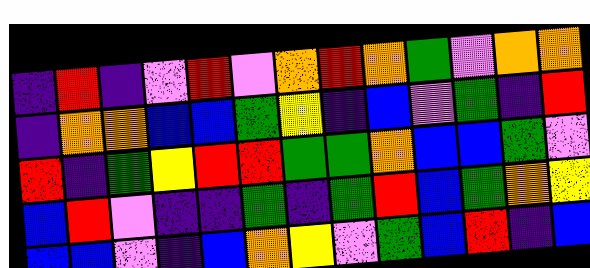[["indigo", "red", "indigo", "violet", "red", "violet", "orange", "red", "orange", "green", "violet", "orange", "orange"], ["indigo", "orange", "orange", "blue", "blue", "green", "yellow", "indigo", "blue", "violet", "green", "indigo", "red"], ["red", "indigo", "green", "yellow", "red", "red", "green", "green", "orange", "blue", "blue", "green", "violet"], ["blue", "red", "violet", "indigo", "indigo", "green", "indigo", "green", "red", "blue", "green", "orange", "yellow"], ["blue", "blue", "violet", "indigo", "blue", "orange", "yellow", "violet", "green", "blue", "red", "indigo", "blue"]]